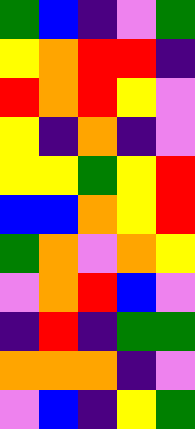[["green", "blue", "indigo", "violet", "green"], ["yellow", "orange", "red", "red", "indigo"], ["red", "orange", "red", "yellow", "violet"], ["yellow", "indigo", "orange", "indigo", "violet"], ["yellow", "yellow", "green", "yellow", "red"], ["blue", "blue", "orange", "yellow", "red"], ["green", "orange", "violet", "orange", "yellow"], ["violet", "orange", "red", "blue", "violet"], ["indigo", "red", "indigo", "green", "green"], ["orange", "orange", "orange", "indigo", "violet"], ["violet", "blue", "indigo", "yellow", "green"]]